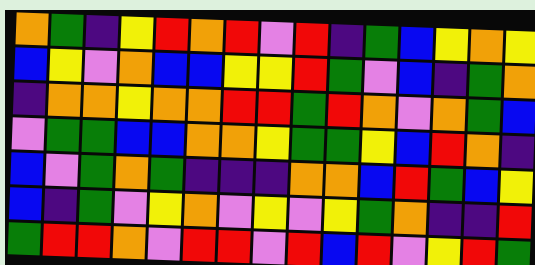[["orange", "green", "indigo", "yellow", "red", "orange", "red", "violet", "red", "indigo", "green", "blue", "yellow", "orange", "yellow"], ["blue", "yellow", "violet", "orange", "blue", "blue", "yellow", "yellow", "red", "green", "violet", "blue", "indigo", "green", "orange"], ["indigo", "orange", "orange", "yellow", "orange", "orange", "red", "red", "green", "red", "orange", "violet", "orange", "green", "blue"], ["violet", "green", "green", "blue", "blue", "orange", "orange", "yellow", "green", "green", "yellow", "blue", "red", "orange", "indigo"], ["blue", "violet", "green", "orange", "green", "indigo", "indigo", "indigo", "orange", "orange", "blue", "red", "green", "blue", "yellow"], ["blue", "indigo", "green", "violet", "yellow", "orange", "violet", "yellow", "violet", "yellow", "green", "orange", "indigo", "indigo", "red"], ["green", "red", "red", "orange", "violet", "red", "red", "violet", "red", "blue", "red", "violet", "yellow", "red", "green"]]